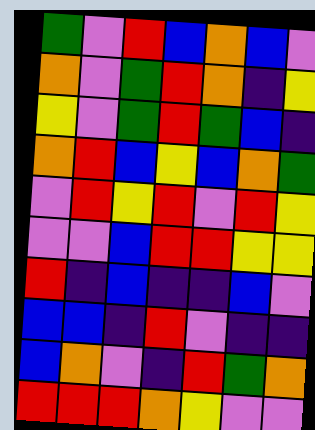[["green", "violet", "red", "blue", "orange", "blue", "violet"], ["orange", "violet", "green", "red", "orange", "indigo", "yellow"], ["yellow", "violet", "green", "red", "green", "blue", "indigo"], ["orange", "red", "blue", "yellow", "blue", "orange", "green"], ["violet", "red", "yellow", "red", "violet", "red", "yellow"], ["violet", "violet", "blue", "red", "red", "yellow", "yellow"], ["red", "indigo", "blue", "indigo", "indigo", "blue", "violet"], ["blue", "blue", "indigo", "red", "violet", "indigo", "indigo"], ["blue", "orange", "violet", "indigo", "red", "green", "orange"], ["red", "red", "red", "orange", "yellow", "violet", "violet"]]